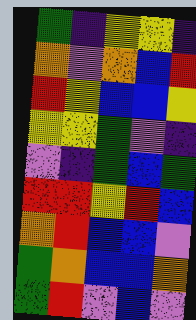[["green", "indigo", "yellow", "yellow", "indigo"], ["orange", "violet", "orange", "blue", "red"], ["red", "yellow", "blue", "blue", "yellow"], ["yellow", "yellow", "green", "violet", "indigo"], ["violet", "indigo", "green", "blue", "green"], ["red", "red", "yellow", "red", "blue"], ["orange", "red", "blue", "blue", "violet"], ["green", "orange", "blue", "blue", "orange"], ["green", "red", "violet", "blue", "violet"]]